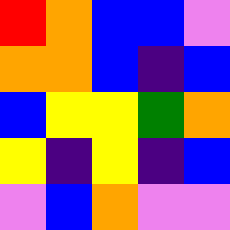[["red", "orange", "blue", "blue", "violet"], ["orange", "orange", "blue", "indigo", "blue"], ["blue", "yellow", "yellow", "green", "orange"], ["yellow", "indigo", "yellow", "indigo", "blue"], ["violet", "blue", "orange", "violet", "violet"]]